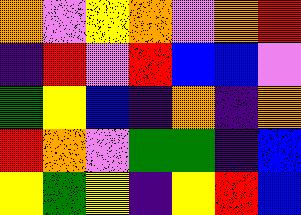[["orange", "violet", "yellow", "orange", "violet", "orange", "red"], ["indigo", "red", "violet", "red", "blue", "blue", "violet"], ["green", "yellow", "blue", "indigo", "orange", "indigo", "orange"], ["red", "orange", "violet", "green", "green", "indigo", "blue"], ["yellow", "green", "yellow", "indigo", "yellow", "red", "blue"]]